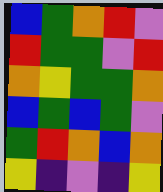[["blue", "green", "orange", "red", "violet"], ["red", "green", "green", "violet", "red"], ["orange", "yellow", "green", "green", "orange"], ["blue", "green", "blue", "green", "violet"], ["green", "red", "orange", "blue", "orange"], ["yellow", "indigo", "violet", "indigo", "yellow"]]